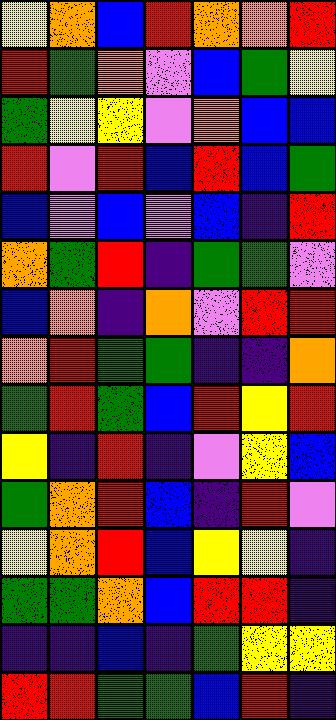[["yellow", "orange", "blue", "red", "orange", "orange", "red"], ["red", "green", "orange", "violet", "blue", "green", "yellow"], ["green", "yellow", "yellow", "violet", "orange", "blue", "blue"], ["red", "violet", "red", "blue", "red", "blue", "green"], ["blue", "violet", "blue", "violet", "blue", "indigo", "red"], ["orange", "green", "red", "indigo", "green", "green", "violet"], ["blue", "orange", "indigo", "orange", "violet", "red", "red"], ["orange", "red", "green", "green", "indigo", "indigo", "orange"], ["green", "red", "green", "blue", "red", "yellow", "red"], ["yellow", "indigo", "red", "indigo", "violet", "yellow", "blue"], ["green", "orange", "red", "blue", "indigo", "red", "violet"], ["yellow", "orange", "red", "blue", "yellow", "yellow", "indigo"], ["green", "green", "orange", "blue", "red", "red", "indigo"], ["indigo", "indigo", "blue", "indigo", "green", "yellow", "yellow"], ["red", "red", "green", "green", "blue", "red", "indigo"]]